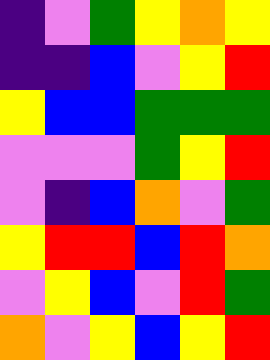[["indigo", "violet", "green", "yellow", "orange", "yellow"], ["indigo", "indigo", "blue", "violet", "yellow", "red"], ["yellow", "blue", "blue", "green", "green", "green"], ["violet", "violet", "violet", "green", "yellow", "red"], ["violet", "indigo", "blue", "orange", "violet", "green"], ["yellow", "red", "red", "blue", "red", "orange"], ["violet", "yellow", "blue", "violet", "red", "green"], ["orange", "violet", "yellow", "blue", "yellow", "red"]]